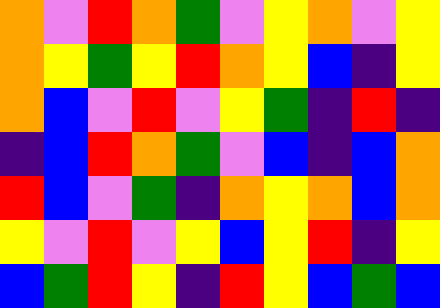[["orange", "violet", "red", "orange", "green", "violet", "yellow", "orange", "violet", "yellow"], ["orange", "yellow", "green", "yellow", "red", "orange", "yellow", "blue", "indigo", "yellow"], ["orange", "blue", "violet", "red", "violet", "yellow", "green", "indigo", "red", "indigo"], ["indigo", "blue", "red", "orange", "green", "violet", "blue", "indigo", "blue", "orange"], ["red", "blue", "violet", "green", "indigo", "orange", "yellow", "orange", "blue", "orange"], ["yellow", "violet", "red", "violet", "yellow", "blue", "yellow", "red", "indigo", "yellow"], ["blue", "green", "red", "yellow", "indigo", "red", "yellow", "blue", "green", "blue"]]